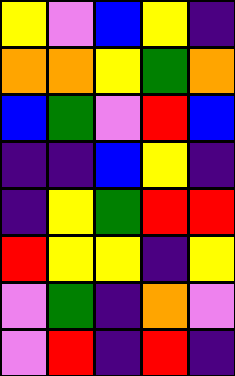[["yellow", "violet", "blue", "yellow", "indigo"], ["orange", "orange", "yellow", "green", "orange"], ["blue", "green", "violet", "red", "blue"], ["indigo", "indigo", "blue", "yellow", "indigo"], ["indigo", "yellow", "green", "red", "red"], ["red", "yellow", "yellow", "indigo", "yellow"], ["violet", "green", "indigo", "orange", "violet"], ["violet", "red", "indigo", "red", "indigo"]]